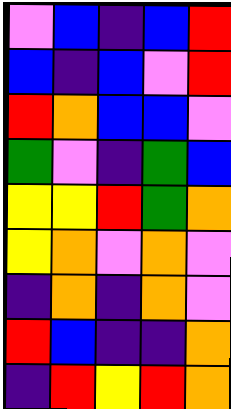[["violet", "blue", "indigo", "blue", "red"], ["blue", "indigo", "blue", "violet", "red"], ["red", "orange", "blue", "blue", "violet"], ["green", "violet", "indigo", "green", "blue"], ["yellow", "yellow", "red", "green", "orange"], ["yellow", "orange", "violet", "orange", "violet"], ["indigo", "orange", "indigo", "orange", "violet"], ["red", "blue", "indigo", "indigo", "orange"], ["indigo", "red", "yellow", "red", "orange"]]